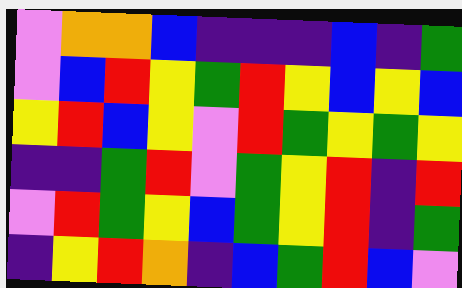[["violet", "orange", "orange", "blue", "indigo", "indigo", "indigo", "blue", "indigo", "green"], ["violet", "blue", "red", "yellow", "green", "red", "yellow", "blue", "yellow", "blue"], ["yellow", "red", "blue", "yellow", "violet", "red", "green", "yellow", "green", "yellow"], ["indigo", "indigo", "green", "red", "violet", "green", "yellow", "red", "indigo", "red"], ["violet", "red", "green", "yellow", "blue", "green", "yellow", "red", "indigo", "green"], ["indigo", "yellow", "red", "orange", "indigo", "blue", "green", "red", "blue", "violet"]]